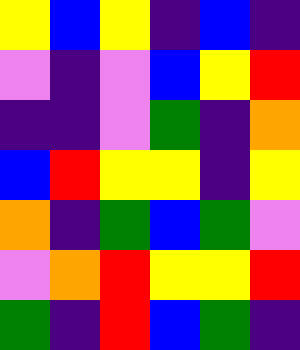[["yellow", "blue", "yellow", "indigo", "blue", "indigo"], ["violet", "indigo", "violet", "blue", "yellow", "red"], ["indigo", "indigo", "violet", "green", "indigo", "orange"], ["blue", "red", "yellow", "yellow", "indigo", "yellow"], ["orange", "indigo", "green", "blue", "green", "violet"], ["violet", "orange", "red", "yellow", "yellow", "red"], ["green", "indigo", "red", "blue", "green", "indigo"]]